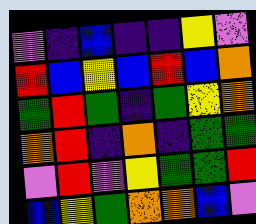[["violet", "indigo", "blue", "indigo", "indigo", "yellow", "violet"], ["red", "blue", "yellow", "blue", "red", "blue", "orange"], ["green", "red", "green", "indigo", "green", "yellow", "orange"], ["orange", "red", "indigo", "orange", "indigo", "green", "green"], ["violet", "red", "violet", "yellow", "green", "green", "red"], ["blue", "yellow", "green", "orange", "orange", "blue", "violet"]]